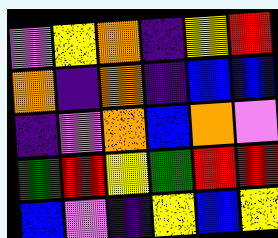[["violet", "yellow", "orange", "indigo", "yellow", "red"], ["orange", "indigo", "orange", "indigo", "blue", "blue"], ["indigo", "violet", "orange", "blue", "orange", "violet"], ["green", "red", "yellow", "green", "red", "red"], ["blue", "violet", "indigo", "yellow", "blue", "yellow"]]